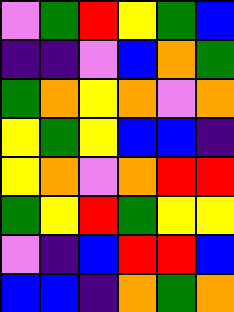[["violet", "green", "red", "yellow", "green", "blue"], ["indigo", "indigo", "violet", "blue", "orange", "green"], ["green", "orange", "yellow", "orange", "violet", "orange"], ["yellow", "green", "yellow", "blue", "blue", "indigo"], ["yellow", "orange", "violet", "orange", "red", "red"], ["green", "yellow", "red", "green", "yellow", "yellow"], ["violet", "indigo", "blue", "red", "red", "blue"], ["blue", "blue", "indigo", "orange", "green", "orange"]]